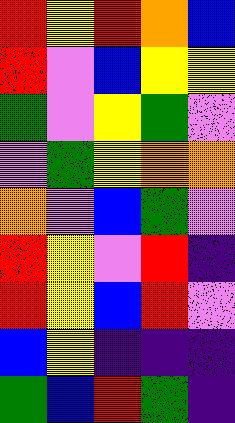[["red", "yellow", "red", "orange", "blue"], ["red", "violet", "blue", "yellow", "yellow"], ["green", "violet", "yellow", "green", "violet"], ["violet", "green", "yellow", "orange", "orange"], ["orange", "violet", "blue", "green", "violet"], ["red", "yellow", "violet", "red", "indigo"], ["red", "yellow", "blue", "red", "violet"], ["blue", "yellow", "indigo", "indigo", "indigo"], ["green", "blue", "red", "green", "indigo"]]